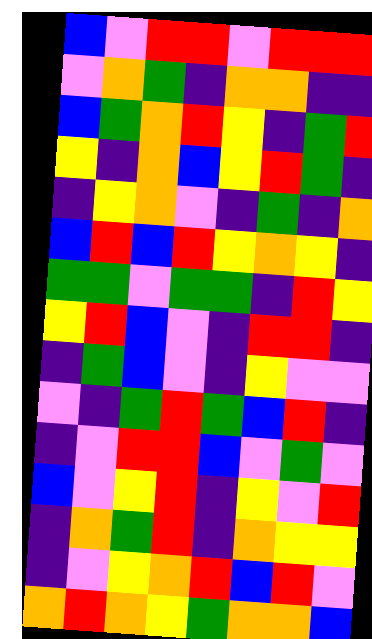[["blue", "violet", "red", "red", "violet", "red", "red", "red"], ["violet", "orange", "green", "indigo", "orange", "orange", "indigo", "indigo"], ["blue", "green", "orange", "red", "yellow", "indigo", "green", "red"], ["yellow", "indigo", "orange", "blue", "yellow", "red", "green", "indigo"], ["indigo", "yellow", "orange", "violet", "indigo", "green", "indigo", "orange"], ["blue", "red", "blue", "red", "yellow", "orange", "yellow", "indigo"], ["green", "green", "violet", "green", "green", "indigo", "red", "yellow"], ["yellow", "red", "blue", "violet", "indigo", "red", "red", "indigo"], ["indigo", "green", "blue", "violet", "indigo", "yellow", "violet", "violet"], ["violet", "indigo", "green", "red", "green", "blue", "red", "indigo"], ["indigo", "violet", "red", "red", "blue", "violet", "green", "violet"], ["blue", "violet", "yellow", "red", "indigo", "yellow", "violet", "red"], ["indigo", "orange", "green", "red", "indigo", "orange", "yellow", "yellow"], ["indigo", "violet", "yellow", "orange", "red", "blue", "red", "violet"], ["orange", "red", "orange", "yellow", "green", "orange", "orange", "blue"]]